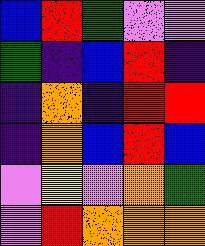[["blue", "red", "green", "violet", "violet"], ["green", "indigo", "blue", "red", "indigo"], ["indigo", "orange", "indigo", "red", "red"], ["indigo", "orange", "blue", "red", "blue"], ["violet", "yellow", "violet", "orange", "green"], ["violet", "red", "orange", "orange", "orange"]]